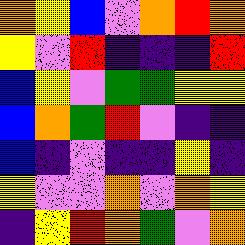[["orange", "yellow", "blue", "violet", "orange", "red", "orange"], ["yellow", "violet", "red", "indigo", "indigo", "indigo", "red"], ["blue", "yellow", "violet", "green", "green", "yellow", "yellow"], ["blue", "orange", "green", "red", "violet", "indigo", "indigo"], ["blue", "indigo", "violet", "indigo", "indigo", "yellow", "indigo"], ["yellow", "violet", "violet", "orange", "violet", "orange", "yellow"], ["indigo", "yellow", "red", "orange", "green", "violet", "orange"]]